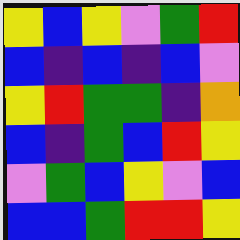[["yellow", "blue", "yellow", "violet", "green", "red"], ["blue", "indigo", "blue", "indigo", "blue", "violet"], ["yellow", "red", "green", "green", "indigo", "orange"], ["blue", "indigo", "green", "blue", "red", "yellow"], ["violet", "green", "blue", "yellow", "violet", "blue"], ["blue", "blue", "green", "red", "red", "yellow"]]